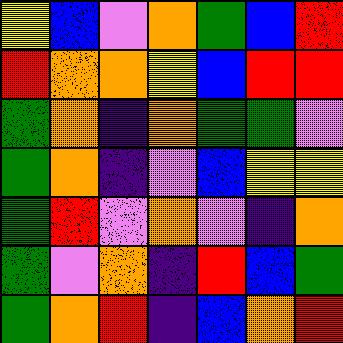[["yellow", "blue", "violet", "orange", "green", "blue", "red"], ["red", "orange", "orange", "yellow", "blue", "red", "red"], ["green", "orange", "indigo", "orange", "green", "green", "violet"], ["green", "orange", "indigo", "violet", "blue", "yellow", "yellow"], ["green", "red", "violet", "orange", "violet", "indigo", "orange"], ["green", "violet", "orange", "indigo", "red", "blue", "green"], ["green", "orange", "red", "indigo", "blue", "orange", "red"]]